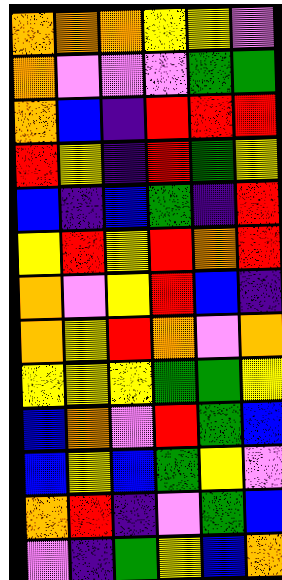[["orange", "orange", "orange", "yellow", "yellow", "violet"], ["orange", "violet", "violet", "violet", "green", "green"], ["orange", "blue", "indigo", "red", "red", "red"], ["red", "yellow", "indigo", "red", "green", "yellow"], ["blue", "indigo", "blue", "green", "indigo", "red"], ["yellow", "red", "yellow", "red", "orange", "red"], ["orange", "violet", "yellow", "red", "blue", "indigo"], ["orange", "yellow", "red", "orange", "violet", "orange"], ["yellow", "yellow", "yellow", "green", "green", "yellow"], ["blue", "orange", "violet", "red", "green", "blue"], ["blue", "yellow", "blue", "green", "yellow", "violet"], ["orange", "red", "indigo", "violet", "green", "blue"], ["violet", "indigo", "green", "yellow", "blue", "orange"]]